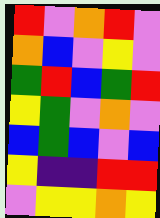[["red", "violet", "orange", "red", "violet"], ["orange", "blue", "violet", "yellow", "violet"], ["green", "red", "blue", "green", "red"], ["yellow", "green", "violet", "orange", "violet"], ["blue", "green", "blue", "violet", "blue"], ["yellow", "indigo", "indigo", "red", "red"], ["violet", "yellow", "yellow", "orange", "yellow"]]